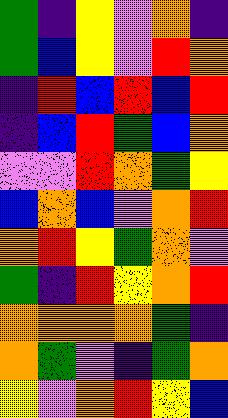[["green", "indigo", "yellow", "violet", "orange", "indigo"], ["green", "blue", "yellow", "violet", "red", "orange"], ["indigo", "red", "blue", "red", "blue", "red"], ["indigo", "blue", "red", "green", "blue", "orange"], ["violet", "violet", "red", "orange", "green", "yellow"], ["blue", "orange", "blue", "violet", "orange", "red"], ["orange", "red", "yellow", "green", "orange", "violet"], ["green", "indigo", "red", "yellow", "orange", "red"], ["orange", "orange", "orange", "orange", "green", "indigo"], ["orange", "green", "violet", "indigo", "green", "orange"], ["yellow", "violet", "orange", "red", "yellow", "blue"]]